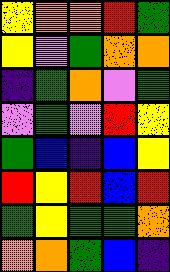[["yellow", "orange", "orange", "red", "green"], ["yellow", "violet", "green", "orange", "orange"], ["indigo", "green", "orange", "violet", "green"], ["violet", "green", "violet", "red", "yellow"], ["green", "blue", "indigo", "blue", "yellow"], ["red", "yellow", "red", "blue", "red"], ["green", "yellow", "green", "green", "orange"], ["orange", "orange", "green", "blue", "indigo"]]